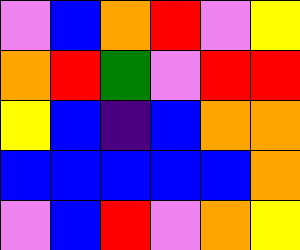[["violet", "blue", "orange", "red", "violet", "yellow"], ["orange", "red", "green", "violet", "red", "red"], ["yellow", "blue", "indigo", "blue", "orange", "orange"], ["blue", "blue", "blue", "blue", "blue", "orange"], ["violet", "blue", "red", "violet", "orange", "yellow"]]